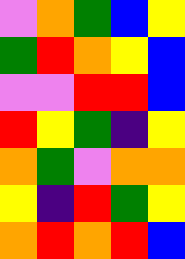[["violet", "orange", "green", "blue", "yellow"], ["green", "red", "orange", "yellow", "blue"], ["violet", "violet", "red", "red", "blue"], ["red", "yellow", "green", "indigo", "yellow"], ["orange", "green", "violet", "orange", "orange"], ["yellow", "indigo", "red", "green", "yellow"], ["orange", "red", "orange", "red", "blue"]]